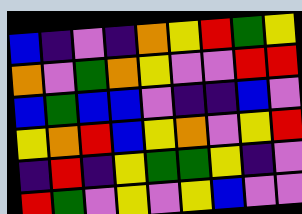[["blue", "indigo", "violet", "indigo", "orange", "yellow", "red", "green", "yellow"], ["orange", "violet", "green", "orange", "yellow", "violet", "violet", "red", "red"], ["blue", "green", "blue", "blue", "violet", "indigo", "indigo", "blue", "violet"], ["yellow", "orange", "red", "blue", "yellow", "orange", "violet", "yellow", "red"], ["indigo", "red", "indigo", "yellow", "green", "green", "yellow", "indigo", "violet"], ["red", "green", "violet", "yellow", "violet", "yellow", "blue", "violet", "violet"]]